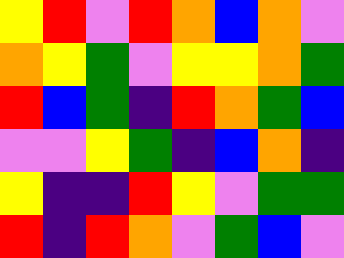[["yellow", "red", "violet", "red", "orange", "blue", "orange", "violet"], ["orange", "yellow", "green", "violet", "yellow", "yellow", "orange", "green"], ["red", "blue", "green", "indigo", "red", "orange", "green", "blue"], ["violet", "violet", "yellow", "green", "indigo", "blue", "orange", "indigo"], ["yellow", "indigo", "indigo", "red", "yellow", "violet", "green", "green"], ["red", "indigo", "red", "orange", "violet", "green", "blue", "violet"]]